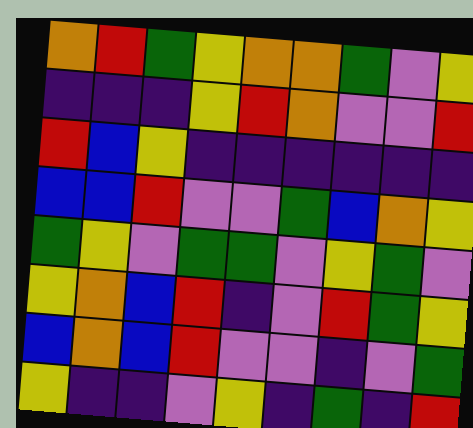[["orange", "red", "green", "yellow", "orange", "orange", "green", "violet", "yellow"], ["indigo", "indigo", "indigo", "yellow", "red", "orange", "violet", "violet", "red"], ["red", "blue", "yellow", "indigo", "indigo", "indigo", "indigo", "indigo", "indigo"], ["blue", "blue", "red", "violet", "violet", "green", "blue", "orange", "yellow"], ["green", "yellow", "violet", "green", "green", "violet", "yellow", "green", "violet"], ["yellow", "orange", "blue", "red", "indigo", "violet", "red", "green", "yellow"], ["blue", "orange", "blue", "red", "violet", "violet", "indigo", "violet", "green"], ["yellow", "indigo", "indigo", "violet", "yellow", "indigo", "green", "indigo", "red"]]